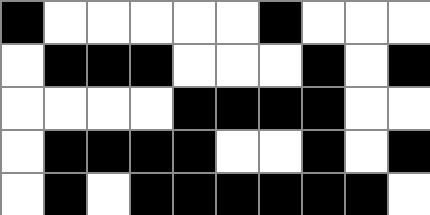[["black", "white", "white", "white", "white", "white", "black", "white", "white", "white"], ["white", "black", "black", "black", "white", "white", "white", "black", "white", "black"], ["white", "white", "white", "white", "black", "black", "black", "black", "white", "white"], ["white", "black", "black", "black", "black", "white", "white", "black", "white", "black"], ["white", "black", "white", "black", "black", "black", "black", "black", "black", "white"]]